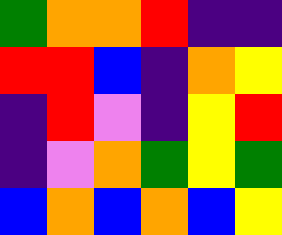[["green", "orange", "orange", "red", "indigo", "indigo"], ["red", "red", "blue", "indigo", "orange", "yellow"], ["indigo", "red", "violet", "indigo", "yellow", "red"], ["indigo", "violet", "orange", "green", "yellow", "green"], ["blue", "orange", "blue", "orange", "blue", "yellow"]]